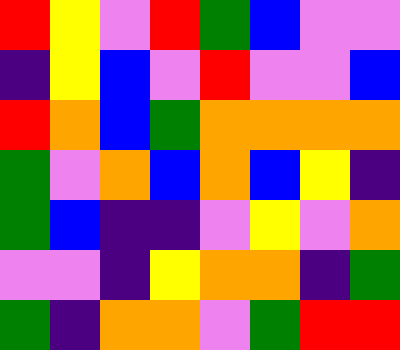[["red", "yellow", "violet", "red", "green", "blue", "violet", "violet"], ["indigo", "yellow", "blue", "violet", "red", "violet", "violet", "blue"], ["red", "orange", "blue", "green", "orange", "orange", "orange", "orange"], ["green", "violet", "orange", "blue", "orange", "blue", "yellow", "indigo"], ["green", "blue", "indigo", "indigo", "violet", "yellow", "violet", "orange"], ["violet", "violet", "indigo", "yellow", "orange", "orange", "indigo", "green"], ["green", "indigo", "orange", "orange", "violet", "green", "red", "red"]]